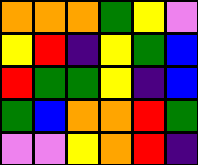[["orange", "orange", "orange", "green", "yellow", "violet"], ["yellow", "red", "indigo", "yellow", "green", "blue"], ["red", "green", "green", "yellow", "indigo", "blue"], ["green", "blue", "orange", "orange", "red", "green"], ["violet", "violet", "yellow", "orange", "red", "indigo"]]